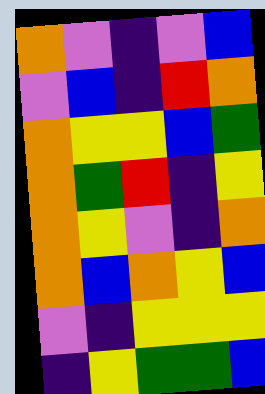[["orange", "violet", "indigo", "violet", "blue"], ["violet", "blue", "indigo", "red", "orange"], ["orange", "yellow", "yellow", "blue", "green"], ["orange", "green", "red", "indigo", "yellow"], ["orange", "yellow", "violet", "indigo", "orange"], ["orange", "blue", "orange", "yellow", "blue"], ["violet", "indigo", "yellow", "yellow", "yellow"], ["indigo", "yellow", "green", "green", "blue"]]